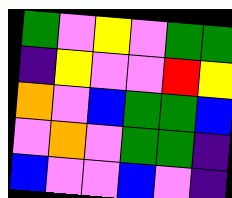[["green", "violet", "yellow", "violet", "green", "green"], ["indigo", "yellow", "violet", "violet", "red", "yellow"], ["orange", "violet", "blue", "green", "green", "blue"], ["violet", "orange", "violet", "green", "green", "indigo"], ["blue", "violet", "violet", "blue", "violet", "indigo"]]